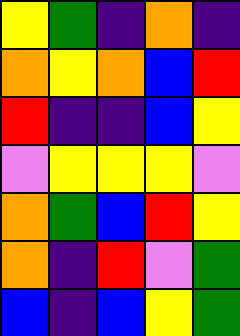[["yellow", "green", "indigo", "orange", "indigo"], ["orange", "yellow", "orange", "blue", "red"], ["red", "indigo", "indigo", "blue", "yellow"], ["violet", "yellow", "yellow", "yellow", "violet"], ["orange", "green", "blue", "red", "yellow"], ["orange", "indigo", "red", "violet", "green"], ["blue", "indigo", "blue", "yellow", "green"]]